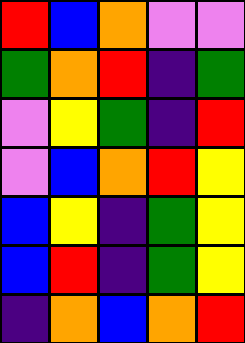[["red", "blue", "orange", "violet", "violet"], ["green", "orange", "red", "indigo", "green"], ["violet", "yellow", "green", "indigo", "red"], ["violet", "blue", "orange", "red", "yellow"], ["blue", "yellow", "indigo", "green", "yellow"], ["blue", "red", "indigo", "green", "yellow"], ["indigo", "orange", "blue", "orange", "red"]]